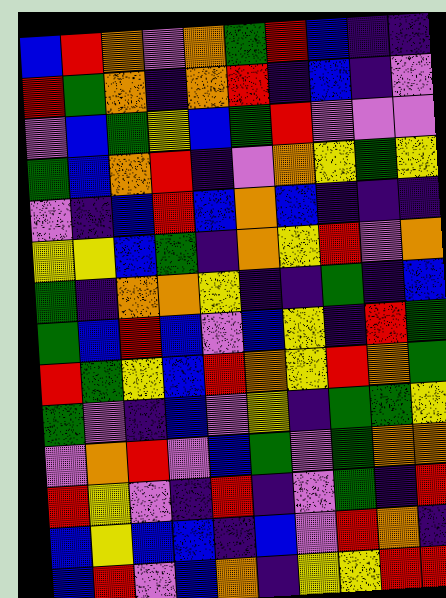[["blue", "red", "orange", "violet", "orange", "green", "red", "blue", "indigo", "indigo"], ["red", "green", "orange", "indigo", "orange", "red", "indigo", "blue", "indigo", "violet"], ["violet", "blue", "green", "yellow", "blue", "green", "red", "violet", "violet", "violet"], ["green", "blue", "orange", "red", "indigo", "violet", "orange", "yellow", "green", "yellow"], ["violet", "indigo", "blue", "red", "blue", "orange", "blue", "indigo", "indigo", "indigo"], ["yellow", "yellow", "blue", "green", "indigo", "orange", "yellow", "red", "violet", "orange"], ["green", "indigo", "orange", "orange", "yellow", "indigo", "indigo", "green", "indigo", "blue"], ["green", "blue", "red", "blue", "violet", "blue", "yellow", "indigo", "red", "green"], ["red", "green", "yellow", "blue", "red", "orange", "yellow", "red", "orange", "green"], ["green", "violet", "indigo", "blue", "violet", "yellow", "indigo", "green", "green", "yellow"], ["violet", "orange", "red", "violet", "blue", "green", "violet", "green", "orange", "orange"], ["red", "yellow", "violet", "indigo", "red", "indigo", "violet", "green", "indigo", "red"], ["blue", "yellow", "blue", "blue", "indigo", "blue", "violet", "red", "orange", "indigo"], ["blue", "red", "violet", "blue", "orange", "indigo", "yellow", "yellow", "red", "red"]]